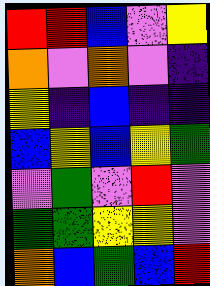[["red", "red", "blue", "violet", "yellow"], ["orange", "violet", "orange", "violet", "indigo"], ["yellow", "indigo", "blue", "indigo", "indigo"], ["blue", "yellow", "blue", "yellow", "green"], ["violet", "green", "violet", "red", "violet"], ["green", "green", "yellow", "yellow", "violet"], ["orange", "blue", "green", "blue", "red"]]